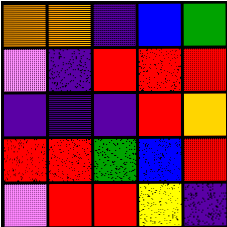[["orange", "orange", "indigo", "blue", "green"], ["violet", "indigo", "red", "red", "red"], ["indigo", "indigo", "indigo", "red", "orange"], ["red", "red", "green", "blue", "red"], ["violet", "red", "red", "yellow", "indigo"]]